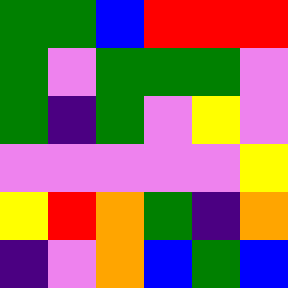[["green", "green", "blue", "red", "red", "red"], ["green", "violet", "green", "green", "green", "violet"], ["green", "indigo", "green", "violet", "yellow", "violet"], ["violet", "violet", "violet", "violet", "violet", "yellow"], ["yellow", "red", "orange", "green", "indigo", "orange"], ["indigo", "violet", "orange", "blue", "green", "blue"]]